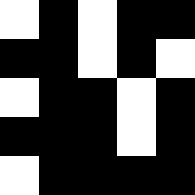[["white", "black", "white", "black", "black"], ["black", "black", "white", "black", "white"], ["white", "black", "black", "white", "black"], ["black", "black", "black", "white", "black"], ["white", "black", "black", "black", "black"]]